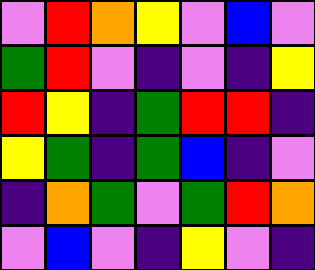[["violet", "red", "orange", "yellow", "violet", "blue", "violet"], ["green", "red", "violet", "indigo", "violet", "indigo", "yellow"], ["red", "yellow", "indigo", "green", "red", "red", "indigo"], ["yellow", "green", "indigo", "green", "blue", "indigo", "violet"], ["indigo", "orange", "green", "violet", "green", "red", "orange"], ["violet", "blue", "violet", "indigo", "yellow", "violet", "indigo"]]